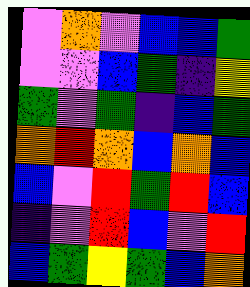[["violet", "orange", "violet", "blue", "blue", "green"], ["violet", "violet", "blue", "green", "indigo", "yellow"], ["green", "violet", "green", "indigo", "blue", "green"], ["orange", "red", "orange", "blue", "orange", "blue"], ["blue", "violet", "red", "green", "red", "blue"], ["indigo", "violet", "red", "blue", "violet", "red"], ["blue", "green", "yellow", "green", "blue", "orange"]]